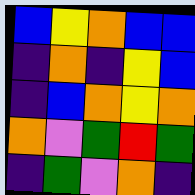[["blue", "yellow", "orange", "blue", "blue"], ["indigo", "orange", "indigo", "yellow", "blue"], ["indigo", "blue", "orange", "yellow", "orange"], ["orange", "violet", "green", "red", "green"], ["indigo", "green", "violet", "orange", "indigo"]]